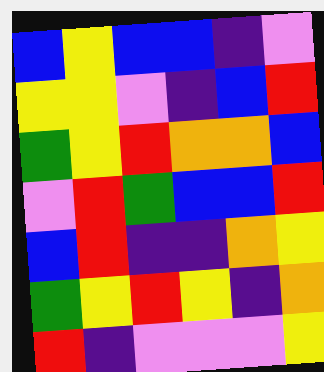[["blue", "yellow", "blue", "blue", "indigo", "violet"], ["yellow", "yellow", "violet", "indigo", "blue", "red"], ["green", "yellow", "red", "orange", "orange", "blue"], ["violet", "red", "green", "blue", "blue", "red"], ["blue", "red", "indigo", "indigo", "orange", "yellow"], ["green", "yellow", "red", "yellow", "indigo", "orange"], ["red", "indigo", "violet", "violet", "violet", "yellow"]]